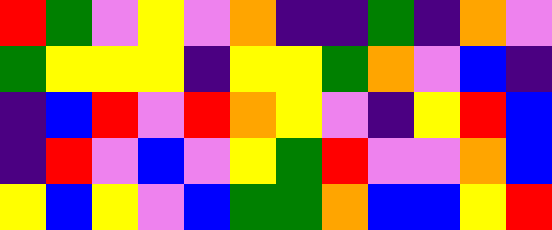[["red", "green", "violet", "yellow", "violet", "orange", "indigo", "indigo", "green", "indigo", "orange", "violet"], ["green", "yellow", "yellow", "yellow", "indigo", "yellow", "yellow", "green", "orange", "violet", "blue", "indigo"], ["indigo", "blue", "red", "violet", "red", "orange", "yellow", "violet", "indigo", "yellow", "red", "blue"], ["indigo", "red", "violet", "blue", "violet", "yellow", "green", "red", "violet", "violet", "orange", "blue"], ["yellow", "blue", "yellow", "violet", "blue", "green", "green", "orange", "blue", "blue", "yellow", "red"]]